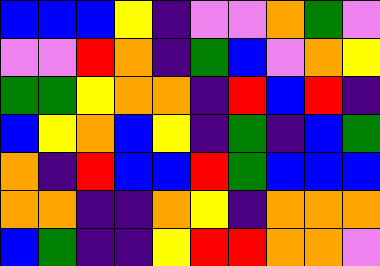[["blue", "blue", "blue", "yellow", "indigo", "violet", "violet", "orange", "green", "violet"], ["violet", "violet", "red", "orange", "indigo", "green", "blue", "violet", "orange", "yellow"], ["green", "green", "yellow", "orange", "orange", "indigo", "red", "blue", "red", "indigo"], ["blue", "yellow", "orange", "blue", "yellow", "indigo", "green", "indigo", "blue", "green"], ["orange", "indigo", "red", "blue", "blue", "red", "green", "blue", "blue", "blue"], ["orange", "orange", "indigo", "indigo", "orange", "yellow", "indigo", "orange", "orange", "orange"], ["blue", "green", "indigo", "indigo", "yellow", "red", "red", "orange", "orange", "violet"]]